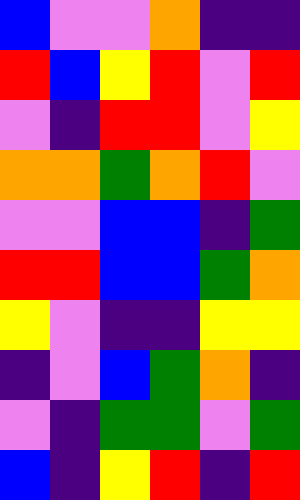[["blue", "violet", "violet", "orange", "indigo", "indigo"], ["red", "blue", "yellow", "red", "violet", "red"], ["violet", "indigo", "red", "red", "violet", "yellow"], ["orange", "orange", "green", "orange", "red", "violet"], ["violet", "violet", "blue", "blue", "indigo", "green"], ["red", "red", "blue", "blue", "green", "orange"], ["yellow", "violet", "indigo", "indigo", "yellow", "yellow"], ["indigo", "violet", "blue", "green", "orange", "indigo"], ["violet", "indigo", "green", "green", "violet", "green"], ["blue", "indigo", "yellow", "red", "indigo", "red"]]